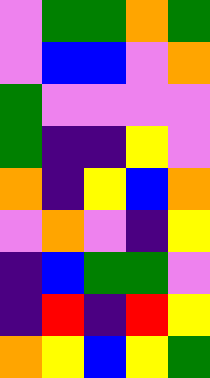[["violet", "green", "green", "orange", "green"], ["violet", "blue", "blue", "violet", "orange"], ["green", "violet", "violet", "violet", "violet"], ["green", "indigo", "indigo", "yellow", "violet"], ["orange", "indigo", "yellow", "blue", "orange"], ["violet", "orange", "violet", "indigo", "yellow"], ["indigo", "blue", "green", "green", "violet"], ["indigo", "red", "indigo", "red", "yellow"], ["orange", "yellow", "blue", "yellow", "green"]]